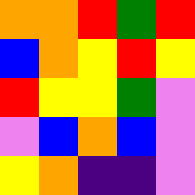[["orange", "orange", "red", "green", "red"], ["blue", "orange", "yellow", "red", "yellow"], ["red", "yellow", "yellow", "green", "violet"], ["violet", "blue", "orange", "blue", "violet"], ["yellow", "orange", "indigo", "indigo", "violet"]]